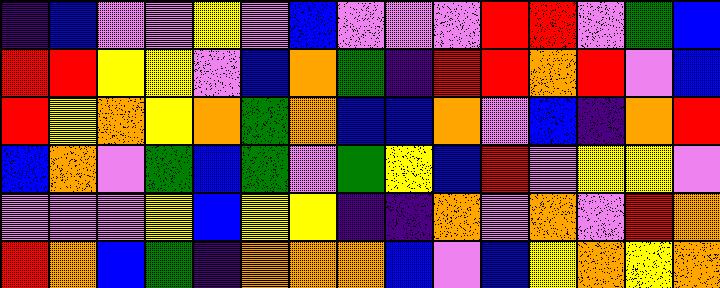[["indigo", "blue", "violet", "violet", "yellow", "violet", "blue", "violet", "violet", "violet", "red", "red", "violet", "green", "blue"], ["red", "red", "yellow", "yellow", "violet", "blue", "orange", "green", "indigo", "red", "red", "orange", "red", "violet", "blue"], ["red", "yellow", "orange", "yellow", "orange", "green", "orange", "blue", "blue", "orange", "violet", "blue", "indigo", "orange", "red"], ["blue", "orange", "violet", "green", "blue", "green", "violet", "green", "yellow", "blue", "red", "violet", "yellow", "yellow", "violet"], ["violet", "violet", "violet", "yellow", "blue", "yellow", "yellow", "indigo", "indigo", "orange", "violet", "orange", "violet", "red", "orange"], ["red", "orange", "blue", "green", "indigo", "orange", "orange", "orange", "blue", "violet", "blue", "yellow", "orange", "yellow", "orange"]]